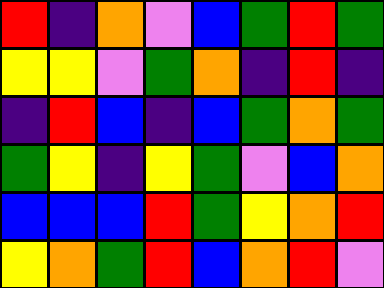[["red", "indigo", "orange", "violet", "blue", "green", "red", "green"], ["yellow", "yellow", "violet", "green", "orange", "indigo", "red", "indigo"], ["indigo", "red", "blue", "indigo", "blue", "green", "orange", "green"], ["green", "yellow", "indigo", "yellow", "green", "violet", "blue", "orange"], ["blue", "blue", "blue", "red", "green", "yellow", "orange", "red"], ["yellow", "orange", "green", "red", "blue", "orange", "red", "violet"]]